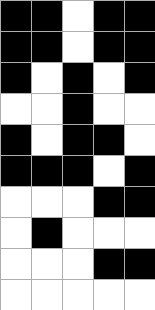[["black", "black", "white", "black", "black"], ["black", "black", "white", "black", "black"], ["black", "white", "black", "white", "black"], ["white", "white", "black", "white", "white"], ["black", "white", "black", "black", "white"], ["black", "black", "black", "white", "black"], ["white", "white", "white", "black", "black"], ["white", "black", "white", "white", "white"], ["white", "white", "white", "black", "black"], ["white", "white", "white", "white", "white"]]